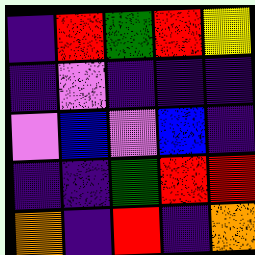[["indigo", "red", "green", "red", "yellow"], ["indigo", "violet", "indigo", "indigo", "indigo"], ["violet", "blue", "violet", "blue", "indigo"], ["indigo", "indigo", "green", "red", "red"], ["orange", "indigo", "red", "indigo", "orange"]]